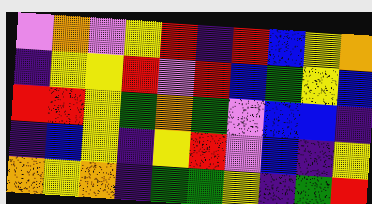[["violet", "orange", "violet", "yellow", "red", "indigo", "red", "blue", "yellow", "orange"], ["indigo", "yellow", "yellow", "red", "violet", "red", "blue", "green", "yellow", "blue"], ["red", "red", "yellow", "green", "orange", "green", "violet", "blue", "blue", "indigo"], ["indigo", "blue", "yellow", "indigo", "yellow", "red", "violet", "blue", "indigo", "yellow"], ["orange", "yellow", "orange", "indigo", "green", "green", "yellow", "indigo", "green", "red"]]